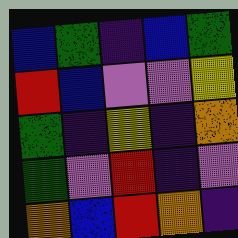[["blue", "green", "indigo", "blue", "green"], ["red", "blue", "violet", "violet", "yellow"], ["green", "indigo", "yellow", "indigo", "orange"], ["green", "violet", "red", "indigo", "violet"], ["orange", "blue", "red", "orange", "indigo"]]